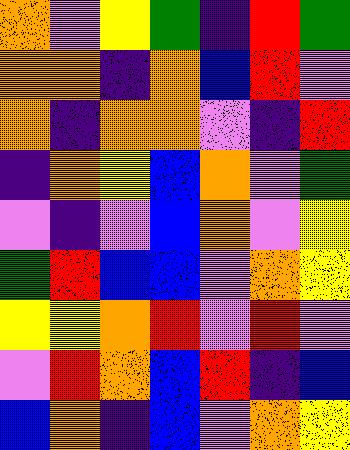[["orange", "violet", "yellow", "green", "indigo", "red", "green"], ["orange", "orange", "indigo", "orange", "blue", "red", "violet"], ["orange", "indigo", "orange", "orange", "violet", "indigo", "red"], ["indigo", "orange", "yellow", "blue", "orange", "violet", "green"], ["violet", "indigo", "violet", "blue", "orange", "violet", "yellow"], ["green", "red", "blue", "blue", "violet", "orange", "yellow"], ["yellow", "yellow", "orange", "red", "violet", "red", "violet"], ["violet", "red", "orange", "blue", "red", "indigo", "blue"], ["blue", "orange", "indigo", "blue", "violet", "orange", "yellow"]]